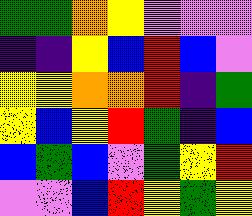[["green", "green", "orange", "yellow", "violet", "violet", "violet"], ["indigo", "indigo", "yellow", "blue", "red", "blue", "violet"], ["yellow", "yellow", "orange", "orange", "red", "indigo", "green"], ["yellow", "blue", "yellow", "red", "green", "indigo", "blue"], ["blue", "green", "blue", "violet", "green", "yellow", "red"], ["violet", "violet", "blue", "red", "yellow", "green", "yellow"]]